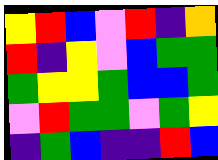[["yellow", "red", "blue", "violet", "red", "indigo", "orange"], ["red", "indigo", "yellow", "violet", "blue", "green", "green"], ["green", "yellow", "yellow", "green", "blue", "blue", "green"], ["violet", "red", "green", "green", "violet", "green", "yellow"], ["indigo", "green", "blue", "indigo", "indigo", "red", "blue"]]